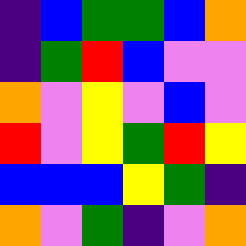[["indigo", "blue", "green", "green", "blue", "orange"], ["indigo", "green", "red", "blue", "violet", "violet"], ["orange", "violet", "yellow", "violet", "blue", "violet"], ["red", "violet", "yellow", "green", "red", "yellow"], ["blue", "blue", "blue", "yellow", "green", "indigo"], ["orange", "violet", "green", "indigo", "violet", "orange"]]